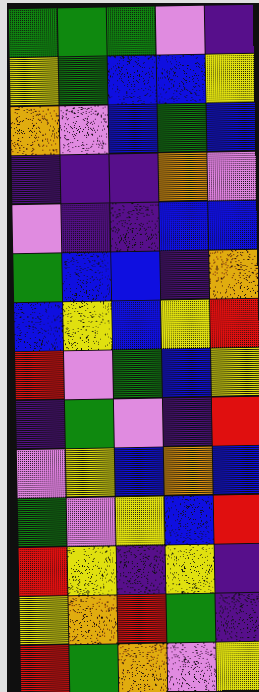[["green", "green", "green", "violet", "indigo"], ["yellow", "green", "blue", "blue", "yellow"], ["orange", "violet", "blue", "green", "blue"], ["indigo", "indigo", "indigo", "orange", "violet"], ["violet", "indigo", "indigo", "blue", "blue"], ["green", "blue", "blue", "indigo", "orange"], ["blue", "yellow", "blue", "yellow", "red"], ["red", "violet", "green", "blue", "yellow"], ["indigo", "green", "violet", "indigo", "red"], ["violet", "yellow", "blue", "orange", "blue"], ["green", "violet", "yellow", "blue", "red"], ["red", "yellow", "indigo", "yellow", "indigo"], ["yellow", "orange", "red", "green", "indigo"], ["red", "green", "orange", "violet", "yellow"]]